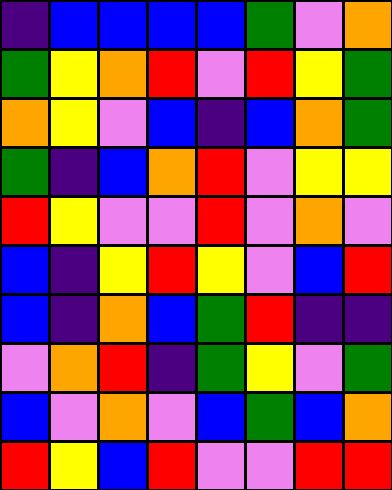[["indigo", "blue", "blue", "blue", "blue", "green", "violet", "orange"], ["green", "yellow", "orange", "red", "violet", "red", "yellow", "green"], ["orange", "yellow", "violet", "blue", "indigo", "blue", "orange", "green"], ["green", "indigo", "blue", "orange", "red", "violet", "yellow", "yellow"], ["red", "yellow", "violet", "violet", "red", "violet", "orange", "violet"], ["blue", "indigo", "yellow", "red", "yellow", "violet", "blue", "red"], ["blue", "indigo", "orange", "blue", "green", "red", "indigo", "indigo"], ["violet", "orange", "red", "indigo", "green", "yellow", "violet", "green"], ["blue", "violet", "orange", "violet", "blue", "green", "blue", "orange"], ["red", "yellow", "blue", "red", "violet", "violet", "red", "red"]]